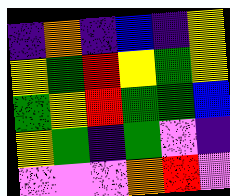[["indigo", "orange", "indigo", "blue", "indigo", "yellow"], ["yellow", "green", "red", "yellow", "green", "yellow"], ["green", "yellow", "red", "green", "green", "blue"], ["yellow", "green", "indigo", "green", "violet", "indigo"], ["violet", "violet", "violet", "orange", "red", "violet"]]